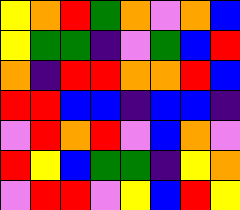[["yellow", "orange", "red", "green", "orange", "violet", "orange", "blue"], ["yellow", "green", "green", "indigo", "violet", "green", "blue", "red"], ["orange", "indigo", "red", "red", "orange", "orange", "red", "blue"], ["red", "red", "blue", "blue", "indigo", "blue", "blue", "indigo"], ["violet", "red", "orange", "red", "violet", "blue", "orange", "violet"], ["red", "yellow", "blue", "green", "green", "indigo", "yellow", "orange"], ["violet", "red", "red", "violet", "yellow", "blue", "red", "yellow"]]